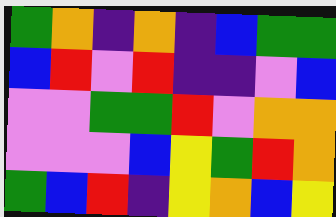[["green", "orange", "indigo", "orange", "indigo", "blue", "green", "green"], ["blue", "red", "violet", "red", "indigo", "indigo", "violet", "blue"], ["violet", "violet", "green", "green", "red", "violet", "orange", "orange"], ["violet", "violet", "violet", "blue", "yellow", "green", "red", "orange"], ["green", "blue", "red", "indigo", "yellow", "orange", "blue", "yellow"]]